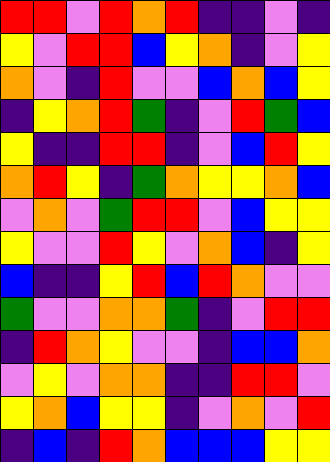[["red", "red", "violet", "red", "orange", "red", "indigo", "indigo", "violet", "indigo"], ["yellow", "violet", "red", "red", "blue", "yellow", "orange", "indigo", "violet", "yellow"], ["orange", "violet", "indigo", "red", "violet", "violet", "blue", "orange", "blue", "yellow"], ["indigo", "yellow", "orange", "red", "green", "indigo", "violet", "red", "green", "blue"], ["yellow", "indigo", "indigo", "red", "red", "indigo", "violet", "blue", "red", "yellow"], ["orange", "red", "yellow", "indigo", "green", "orange", "yellow", "yellow", "orange", "blue"], ["violet", "orange", "violet", "green", "red", "red", "violet", "blue", "yellow", "yellow"], ["yellow", "violet", "violet", "red", "yellow", "violet", "orange", "blue", "indigo", "yellow"], ["blue", "indigo", "indigo", "yellow", "red", "blue", "red", "orange", "violet", "violet"], ["green", "violet", "violet", "orange", "orange", "green", "indigo", "violet", "red", "red"], ["indigo", "red", "orange", "yellow", "violet", "violet", "indigo", "blue", "blue", "orange"], ["violet", "yellow", "violet", "orange", "orange", "indigo", "indigo", "red", "red", "violet"], ["yellow", "orange", "blue", "yellow", "yellow", "indigo", "violet", "orange", "violet", "red"], ["indigo", "blue", "indigo", "red", "orange", "blue", "blue", "blue", "yellow", "yellow"]]